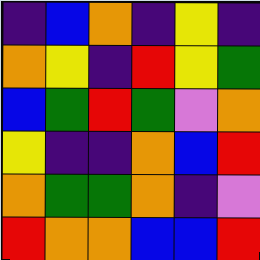[["indigo", "blue", "orange", "indigo", "yellow", "indigo"], ["orange", "yellow", "indigo", "red", "yellow", "green"], ["blue", "green", "red", "green", "violet", "orange"], ["yellow", "indigo", "indigo", "orange", "blue", "red"], ["orange", "green", "green", "orange", "indigo", "violet"], ["red", "orange", "orange", "blue", "blue", "red"]]